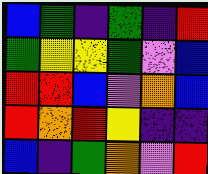[["blue", "green", "indigo", "green", "indigo", "red"], ["green", "yellow", "yellow", "green", "violet", "blue"], ["red", "red", "blue", "violet", "orange", "blue"], ["red", "orange", "red", "yellow", "indigo", "indigo"], ["blue", "indigo", "green", "orange", "violet", "red"]]